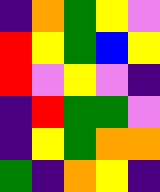[["indigo", "orange", "green", "yellow", "violet"], ["red", "yellow", "green", "blue", "yellow"], ["red", "violet", "yellow", "violet", "indigo"], ["indigo", "red", "green", "green", "violet"], ["indigo", "yellow", "green", "orange", "orange"], ["green", "indigo", "orange", "yellow", "indigo"]]